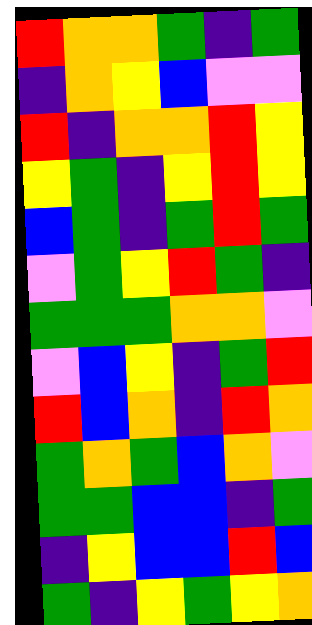[["red", "orange", "orange", "green", "indigo", "green"], ["indigo", "orange", "yellow", "blue", "violet", "violet"], ["red", "indigo", "orange", "orange", "red", "yellow"], ["yellow", "green", "indigo", "yellow", "red", "yellow"], ["blue", "green", "indigo", "green", "red", "green"], ["violet", "green", "yellow", "red", "green", "indigo"], ["green", "green", "green", "orange", "orange", "violet"], ["violet", "blue", "yellow", "indigo", "green", "red"], ["red", "blue", "orange", "indigo", "red", "orange"], ["green", "orange", "green", "blue", "orange", "violet"], ["green", "green", "blue", "blue", "indigo", "green"], ["indigo", "yellow", "blue", "blue", "red", "blue"], ["green", "indigo", "yellow", "green", "yellow", "orange"]]